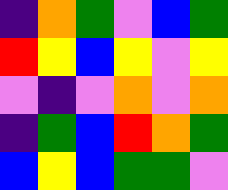[["indigo", "orange", "green", "violet", "blue", "green"], ["red", "yellow", "blue", "yellow", "violet", "yellow"], ["violet", "indigo", "violet", "orange", "violet", "orange"], ["indigo", "green", "blue", "red", "orange", "green"], ["blue", "yellow", "blue", "green", "green", "violet"]]